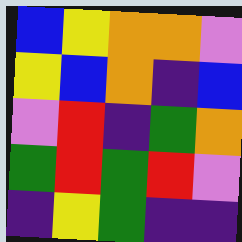[["blue", "yellow", "orange", "orange", "violet"], ["yellow", "blue", "orange", "indigo", "blue"], ["violet", "red", "indigo", "green", "orange"], ["green", "red", "green", "red", "violet"], ["indigo", "yellow", "green", "indigo", "indigo"]]